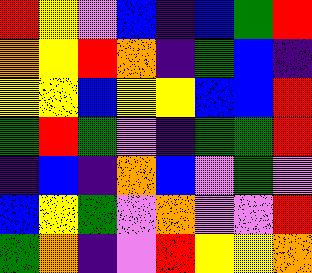[["red", "yellow", "violet", "blue", "indigo", "blue", "green", "red"], ["orange", "yellow", "red", "orange", "indigo", "green", "blue", "indigo"], ["yellow", "yellow", "blue", "yellow", "yellow", "blue", "blue", "red"], ["green", "red", "green", "violet", "indigo", "green", "green", "red"], ["indigo", "blue", "indigo", "orange", "blue", "violet", "green", "violet"], ["blue", "yellow", "green", "violet", "orange", "violet", "violet", "red"], ["green", "orange", "indigo", "violet", "red", "yellow", "yellow", "orange"]]